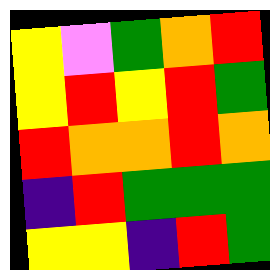[["yellow", "violet", "green", "orange", "red"], ["yellow", "red", "yellow", "red", "green"], ["red", "orange", "orange", "red", "orange"], ["indigo", "red", "green", "green", "green"], ["yellow", "yellow", "indigo", "red", "green"]]